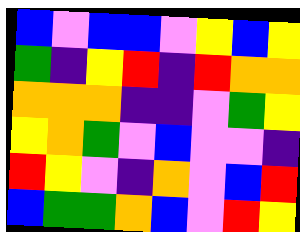[["blue", "violet", "blue", "blue", "violet", "yellow", "blue", "yellow"], ["green", "indigo", "yellow", "red", "indigo", "red", "orange", "orange"], ["orange", "orange", "orange", "indigo", "indigo", "violet", "green", "yellow"], ["yellow", "orange", "green", "violet", "blue", "violet", "violet", "indigo"], ["red", "yellow", "violet", "indigo", "orange", "violet", "blue", "red"], ["blue", "green", "green", "orange", "blue", "violet", "red", "yellow"]]